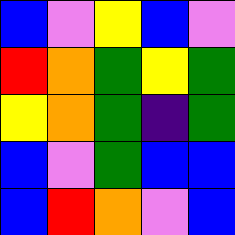[["blue", "violet", "yellow", "blue", "violet"], ["red", "orange", "green", "yellow", "green"], ["yellow", "orange", "green", "indigo", "green"], ["blue", "violet", "green", "blue", "blue"], ["blue", "red", "orange", "violet", "blue"]]